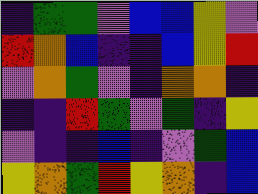[["indigo", "green", "green", "violet", "blue", "blue", "yellow", "violet"], ["red", "orange", "blue", "indigo", "indigo", "blue", "yellow", "red"], ["violet", "orange", "green", "violet", "indigo", "orange", "orange", "indigo"], ["indigo", "indigo", "red", "green", "violet", "green", "indigo", "yellow"], ["violet", "indigo", "indigo", "blue", "indigo", "violet", "green", "blue"], ["yellow", "orange", "green", "red", "yellow", "orange", "indigo", "blue"]]